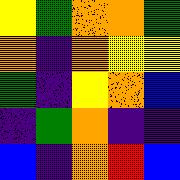[["yellow", "green", "orange", "orange", "green"], ["orange", "indigo", "orange", "yellow", "yellow"], ["green", "indigo", "yellow", "orange", "blue"], ["indigo", "green", "orange", "indigo", "indigo"], ["blue", "indigo", "orange", "red", "blue"]]